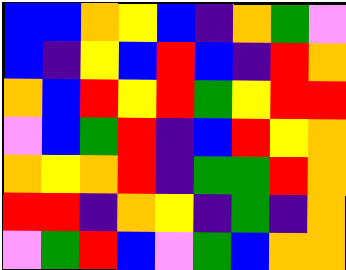[["blue", "blue", "orange", "yellow", "blue", "indigo", "orange", "green", "violet"], ["blue", "indigo", "yellow", "blue", "red", "blue", "indigo", "red", "orange"], ["orange", "blue", "red", "yellow", "red", "green", "yellow", "red", "red"], ["violet", "blue", "green", "red", "indigo", "blue", "red", "yellow", "orange"], ["orange", "yellow", "orange", "red", "indigo", "green", "green", "red", "orange"], ["red", "red", "indigo", "orange", "yellow", "indigo", "green", "indigo", "orange"], ["violet", "green", "red", "blue", "violet", "green", "blue", "orange", "orange"]]